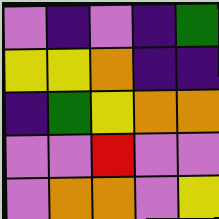[["violet", "indigo", "violet", "indigo", "green"], ["yellow", "yellow", "orange", "indigo", "indigo"], ["indigo", "green", "yellow", "orange", "orange"], ["violet", "violet", "red", "violet", "violet"], ["violet", "orange", "orange", "violet", "yellow"]]